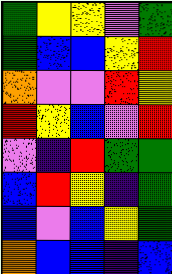[["green", "yellow", "yellow", "violet", "green"], ["green", "blue", "blue", "yellow", "red"], ["orange", "violet", "violet", "red", "yellow"], ["red", "yellow", "blue", "violet", "red"], ["violet", "indigo", "red", "green", "green"], ["blue", "red", "yellow", "indigo", "green"], ["blue", "violet", "blue", "yellow", "green"], ["orange", "blue", "blue", "indigo", "blue"]]